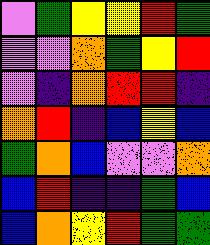[["violet", "green", "yellow", "yellow", "red", "green"], ["violet", "violet", "orange", "green", "yellow", "red"], ["violet", "indigo", "orange", "red", "red", "indigo"], ["orange", "red", "indigo", "blue", "yellow", "blue"], ["green", "orange", "blue", "violet", "violet", "orange"], ["blue", "red", "indigo", "indigo", "green", "blue"], ["blue", "orange", "yellow", "red", "green", "green"]]